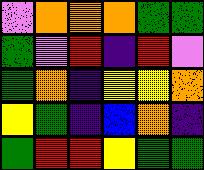[["violet", "orange", "orange", "orange", "green", "green"], ["green", "violet", "red", "indigo", "red", "violet"], ["green", "orange", "indigo", "yellow", "yellow", "orange"], ["yellow", "green", "indigo", "blue", "orange", "indigo"], ["green", "red", "red", "yellow", "green", "green"]]